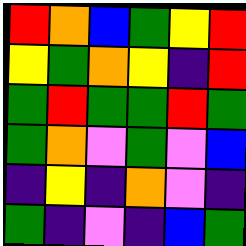[["red", "orange", "blue", "green", "yellow", "red"], ["yellow", "green", "orange", "yellow", "indigo", "red"], ["green", "red", "green", "green", "red", "green"], ["green", "orange", "violet", "green", "violet", "blue"], ["indigo", "yellow", "indigo", "orange", "violet", "indigo"], ["green", "indigo", "violet", "indigo", "blue", "green"]]